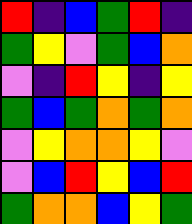[["red", "indigo", "blue", "green", "red", "indigo"], ["green", "yellow", "violet", "green", "blue", "orange"], ["violet", "indigo", "red", "yellow", "indigo", "yellow"], ["green", "blue", "green", "orange", "green", "orange"], ["violet", "yellow", "orange", "orange", "yellow", "violet"], ["violet", "blue", "red", "yellow", "blue", "red"], ["green", "orange", "orange", "blue", "yellow", "green"]]